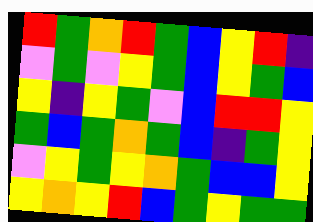[["red", "green", "orange", "red", "green", "blue", "yellow", "red", "indigo"], ["violet", "green", "violet", "yellow", "green", "blue", "yellow", "green", "blue"], ["yellow", "indigo", "yellow", "green", "violet", "blue", "red", "red", "yellow"], ["green", "blue", "green", "orange", "green", "blue", "indigo", "green", "yellow"], ["violet", "yellow", "green", "yellow", "orange", "green", "blue", "blue", "yellow"], ["yellow", "orange", "yellow", "red", "blue", "green", "yellow", "green", "green"]]